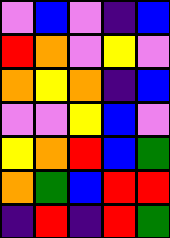[["violet", "blue", "violet", "indigo", "blue"], ["red", "orange", "violet", "yellow", "violet"], ["orange", "yellow", "orange", "indigo", "blue"], ["violet", "violet", "yellow", "blue", "violet"], ["yellow", "orange", "red", "blue", "green"], ["orange", "green", "blue", "red", "red"], ["indigo", "red", "indigo", "red", "green"]]